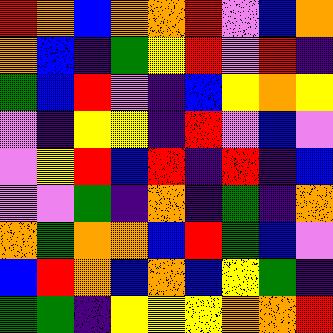[["red", "orange", "blue", "orange", "orange", "red", "violet", "blue", "orange"], ["orange", "blue", "indigo", "green", "yellow", "red", "violet", "red", "indigo"], ["green", "blue", "red", "violet", "indigo", "blue", "yellow", "orange", "yellow"], ["violet", "indigo", "yellow", "yellow", "indigo", "red", "violet", "blue", "violet"], ["violet", "yellow", "red", "blue", "red", "indigo", "red", "indigo", "blue"], ["violet", "violet", "green", "indigo", "orange", "indigo", "green", "indigo", "orange"], ["orange", "green", "orange", "orange", "blue", "red", "green", "blue", "violet"], ["blue", "red", "orange", "blue", "orange", "blue", "yellow", "green", "indigo"], ["green", "green", "indigo", "yellow", "yellow", "yellow", "orange", "orange", "red"]]